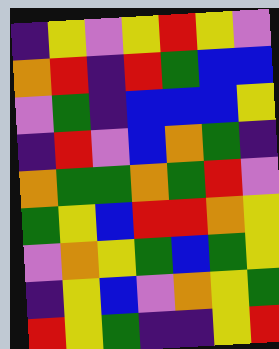[["indigo", "yellow", "violet", "yellow", "red", "yellow", "violet"], ["orange", "red", "indigo", "red", "green", "blue", "blue"], ["violet", "green", "indigo", "blue", "blue", "blue", "yellow"], ["indigo", "red", "violet", "blue", "orange", "green", "indigo"], ["orange", "green", "green", "orange", "green", "red", "violet"], ["green", "yellow", "blue", "red", "red", "orange", "yellow"], ["violet", "orange", "yellow", "green", "blue", "green", "yellow"], ["indigo", "yellow", "blue", "violet", "orange", "yellow", "green"], ["red", "yellow", "green", "indigo", "indigo", "yellow", "red"]]